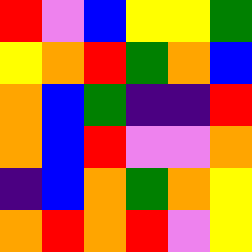[["red", "violet", "blue", "yellow", "yellow", "green"], ["yellow", "orange", "red", "green", "orange", "blue"], ["orange", "blue", "green", "indigo", "indigo", "red"], ["orange", "blue", "red", "violet", "violet", "orange"], ["indigo", "blue", "orange", "green", "orange", "yellow"], ["orange", "red", "orange", "red", "violet", "yellow"]]